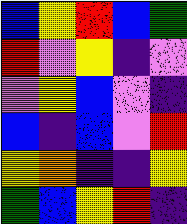[["blue", "yellow", "red", "blue", "green"], ["red", "violet", "yellow", "indigo", "violet"], ["violet", "yellow", "blue", "violet", "indigo"], ["blue", "indigo", "blue", "violet", "red"], ["yellow", "orange", "indigo", "indigo", "yellow"], ["green", "blue", "yellow", "red", "indigo"]]